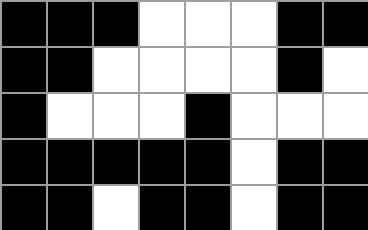[["black", "black", "black", "white", "white", "white", "black", "black"], ["black", "black", "white", "white", "white", "white", "black", "white"], ["black", "white", "white", "white", "black", "white", "white", "white"], ["black", "black", "black", "black", "black", "white", "black", "black"], ["black", "black", "white", "black", "black", "white", "black", "black"]]